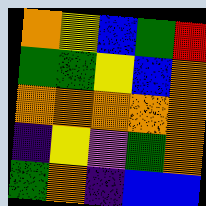[["orange", "yellow", "blue", "green", "red"], ["green", "green", "yellow", "blue", "orange"], ["orange", "orange", "orange", "orange", "orange"], ["indigo", "yellow", "violet", "green", "orange"], ["green", "orange", "indigo", "blue", "blue"]]